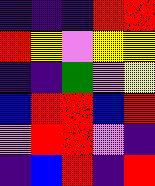[["indigo", "indigo", "indigo", "red", "red"], ["red", "yellow", "violet", "yellow", "yellow"], ["indigo", "indigo", "green", "violet", "yellow"], ["blue", "red", "red", "blue", "red"], ["violet", "red", "red", "violet", "indigo"], ["indigo", "blue", "red", "indigo", "red"]]